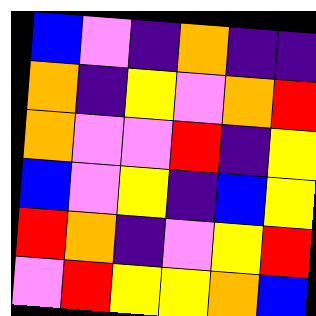[["blue", "violet", "indigo", "orange", "indigo", "indigo"], ["orange", "indigo", "yellow", "violet", "orange", "red"], ["orange", "violet", "violet", "red", "indigo", "yellow"], ["blue", "violet", "yellow", "indigo", "blue", "yellow"], ["red", "orange", "indigo", "violet", "yellow", "red"], ["violet", "red", "yellow", "yellow", "orange", "blue"]]